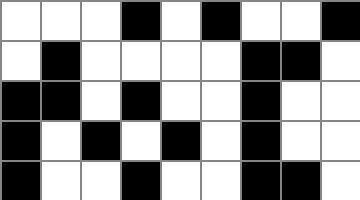[["white", "white", "white", "black", "white", "black", "white", "white", "black"], ["white", "black", "white", "white", "white", "white", "black", "black", "white"], ["black", "black", "white", "black", "white", "white", "black", "white", "white"], ["black", "white", "black", "white", "black", "white", "black", "white", "white"], ["black", "white", "white", "black", "white", "white", "black", "black", "white"]]